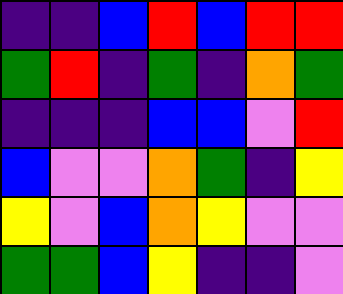[["indigo", "indigo", "blue", "red", "blue", "red", "red"], ["green", "red", "indigo", "green", "indigo", "orange", "green"], ["indigo", "indigo", "indigo", "blue", "blue", "violet", "red"], ["blue", "violet", "violet", "orange", "green", "indigo", "yellow"], ["yellow", "violet", "blue", "orange", "yellow", "violet", "violet"], ["green", "green", "blue", "yellow", "indigo", "indigo", "violet"]]